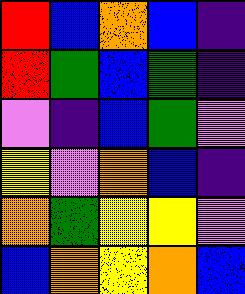[["red", "blue", "orange", "blue", "indigo"], ["red", "green", "blue", "green", "indigo"], ["violet", "indigo", "blue", "green", "violet"], ["yellow", "violet", "orange", "blue", "indigo"], ["orange", "green", "yellow", "yellow", "violet"], ["blue", "orange", "yellow", "orange", "blue"]]